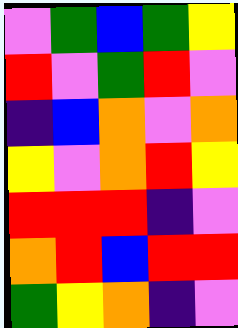[["violet", "green", "blue", "green", "yellow"], ["red", "violet", "green", "red", "violet"], ["indigo", "blue", "orange", "violet", "orange"], ["yellow", "violet", "orange", "red", "yellow"], ["red", "red", "red", "indigo", "violet"], ["orange", "red", "blue", "red", "red"], ["green", "yellow", "orange", "indigo", "violet"]]